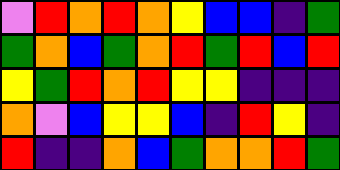[["violet", "red", "orange", "red", "orange", "yellow", "blue", "blue", "indigo", "green"], ["green", "orange", "blue", "green", "orange", "red", "green", "red", "blue", "red"], ["yellow", "green", "red", "orange", "red", "yellow", "yellow", "indigo", "indigo", "indigo"], ["orange", "violet", "blue", "yellow", "yellow", "blue", "indigo", "red", "yellow", "indigo"], ["red", "indigo", "indigo", "orange", "blue", "green", "orange", "orange", "red", "green"]]